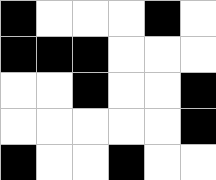[["black", "white", "white", "white", "black", "white"], ["black", "black", "black", "white", "white", "white"], ["white", "white", "black", "white", "white", "black"], ["white", "white", "white", "white", "white", "black"], ["black", "white", "white", "black", "white", "white"]]